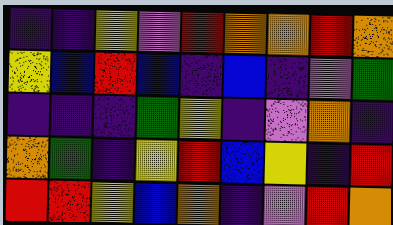[["indigo", "indigo", "yellow", "violet", "red", "orange", "orange", "red", "orange"], ["yellow", "blue", "red", "blue", "indigo", "blue", "indigo", "violet", "green"], ["indigo", "indigo", "indigo", "green", "yellow", "indigo", "violet", "orange", "indigo"], ["orange", "green", "indigo", "yellow", "red", "blue", "yellow", "indigo", "red"], ["red", "red", "yellow", "blue", "orange", "indigo", "violet", "red", "orange"]]